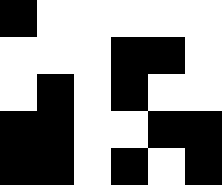[["black", "white", "white", "white", "white", "white"], ["white", "white", "white", "black", "black", "white"], ["white", "black", "white", "black", "white", "white"], ["black", "black", "white", "white", "black", "black"], ["black", "black", "white", "black", "white", "black"]]